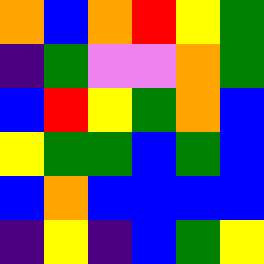[["orange", "blue", "orange", "red", "yellow", "green"], ["indigo", "green", "violet", "violet", "orange", "green"], ["blue", "red", "yellow", "green", "orange", "blue"], ["yellow", "green", "green", "blue", "green", "blue"], ["blue", "orange", "blue", "blue", "blue", "blue"], ["indigo", "yellow", "indigo", "blue", "green", "yellow"]]